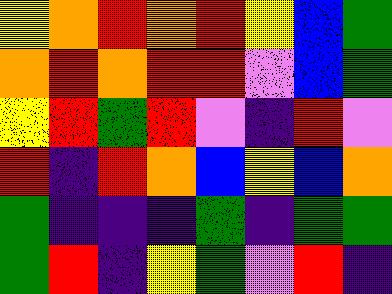[["yellow", "orange", "red", "orange", "red", "yellow", "blue", "green"], ["orange", "red", "orange", "red", "red", "violet", "blue", "green"], ["yellow", "red", "green", "red", "violet", "indigo", "red", "violet"], ["red", "indigo", "red", "orange", "blue", "yellow", "blue", "orange"], ["green", "indigo", "indigo", "indigo", "green", "indigo", "green", "green"], ["green", "red", "indigo", "yellow", "green", "violet", "red", "indigo"]]